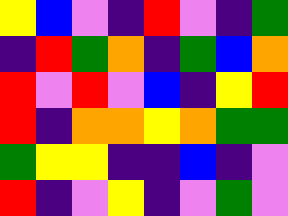[["yellow", "blue", "violet", "indigo", "red", "violet", "indigo", "green"], ["indigo", "red", "green", "orange", "indigo", "green", "blue", "orange"], ["red", "violet", "red", "violet", "blue", "indigo", "yellow", "red"], ["red", "indigo", "orange", "orange", "yellow", "orange", "green", "green"], ["green", "yellow", "yellow", "indigo", "indigo", "blue", "indigo", "violet"], ["red", "indigo", "violet", "yellow", "indigo", "violet", "green", "violet"]]